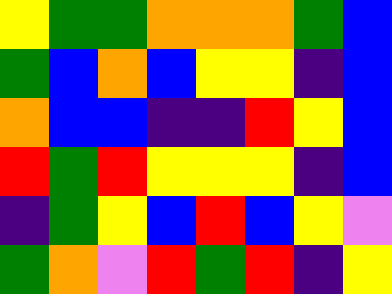[["yellow", "green", "green", "orange", "orange", "orange", "green", "blue"], ["green", "blue", "orange", "blue", "yellow", "yellow", "indigo", "blue"], ["orange", "blue", "blue", "indigo", "indigo", "red", "yellow", "blue"], ["red", "green", "red", "yellow", "yellow", "yellow", "indigo", "blue"], ["indigo", "green", "yellow", "blue", "red", "blue", "yellow", "violet"], ["green", "orange", "violet", "red", "green", "red", "indigo", "yellow"]]